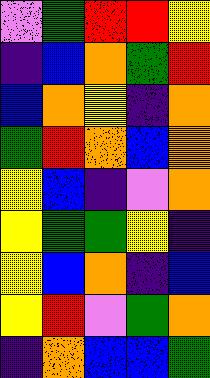[["violet", "green", "red", "red", "yellow"], ["indigo", "blue", "orange", "green", "red"], ["blue", "orange", "yellow", "indigo", "orange"], ["green", "red", "orange", "blue", "orange"], ["yellow", "blue", "indigo", "violet", "orange"], ["yellow", "green", "green", "yellow", "indigo"], ["yellow", "blue", "orange", "indigo", "blue"], ["yellow", "red", "violet", "green", "orange"], ["indigo", "orange", "blue", "blue", "green"]]